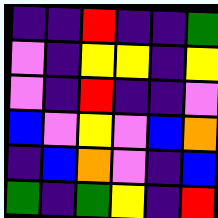[["indigo", "indigo", "red", "indigo", "indigo", "green"], ["violet", "indigo", "yellow", "yellow", "indigo", "yellow"], ["violet", "indigo", "red", "indigo", "indigo", "violet"], ["blue", "violet", "yellow", "violet", "blue", "orange"], ["indigo", "blue", "orange", "violet", "indigo", "blue"], ["green", "indigo", "green", "yellow", "indigo", "red"]]